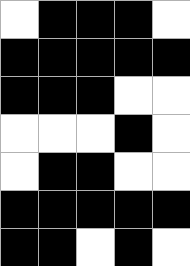[["white", "black", "black", "black", "white"], ["black", "black", "black", "black", "black"], ["black", "black", "black", "white", "white"], ["white", "white", "white", "black", "white"], ["white", "black", "black", "white", "white"], ["black", "black", "black", "black", "black"], ["black", "black", "white", "black", "white"]]